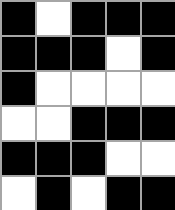[["black", "white", "black", "black", "black"], ["black", "black", "black", "white", "black"], ["black", "white", "white", "white", "white"], ["white", "white", "black", "black", "black"], ["black", "black", "black", "white", "white"], ["white", "black", "white", "black", "black"]]